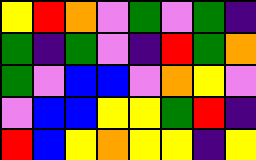[["yellow", "red", "orange", "violet", "green", "violet", "green", "indigo"], ["green", "indigo", "green", "violet", "indigo", "red", "green", "orange"], ["green", "violet", "blue", "blue", "violet", "orange", "yellow", "violet"], ["violet", "blue", "blue", "yellow", "yellow", "green", "red", "indigo"], ["red", "blue", "yellow", "orange", "yellow", "yellow", "indigo", "yellow"]]